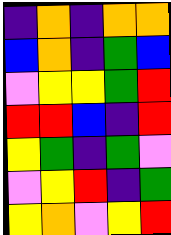[["indigo", "orange", "indigo", "orange", "orange"], ["blue", "orange", "indigo", "green", "blue"], ["violet", "yellow", "yellow", "green", "red"], ["red", "red", "blue", "indigo", "red"], ["yellow", "green", "indigo", "green", "violet"], ["violet", "yellow", "red", "indigo", "green"], ["yellow", "orange", "violet", "yellow", "red"]]